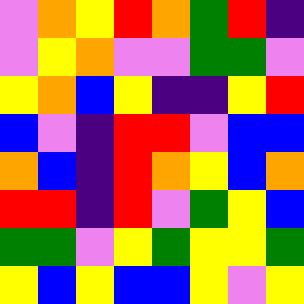[["violet", "orange", "yellow", "red", "orange", "green", "red", "indigo"], ["violet", "yellow", "orange", "violet", "violet", "green", "green", "violet"], ["yellow", "orange", "blue", "yellow", "indigo", "indigo", "yellow", "red"], ["blue", "violet", "indigo", "red", "red", "violet", "blue", "blue"], ["orange", "blue", "indigo", "red", "orange", "yellow", "blue", "orange"], ["red", "red", "indigo", "red", "violet", "green", "yellow", "blue"], ["green", "green", "violet", "yellow", "green", "yellow", "yellow", "green"], ["yellow", "blue", "yellow", "blue", "blue", "yellow", "violet", "yellow"]]